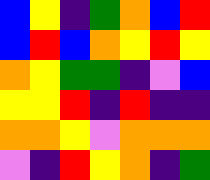[["blue", "yellow", "indigo", "green", "orange", "blue", "red"], ["blue", "red", "blue", "orange", "yellow", "red", "yellow"], ["orange", "yellow", "green", "green", "indigo", "violet", "blue"], ["yellow", "yellow", "red", "indigo", "red", "indigo", "indigo"], ["orange", "orange", "yellow", "violet", "orange", "orange", "orange"], ["violet", "indigo", "red", "yellow", "orange", "indigo", "green"]]